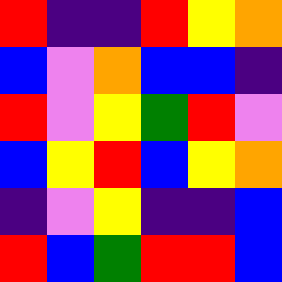[["red", "indigo", "indigo", "red", "yellow", "orange"], ["blue", "violet", "orange", "blue", "blue", "indigo"], ["red", "violet", "yellow", "green", "red", "violet"], ["blue", "yellow", "red", "blue", "yellow", "orange"], ["indigo", "violet", "yellow", "indigo", "indigo", "blue"], ["red", "blue", "green", "red", "red", "blue"]]